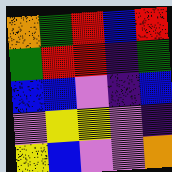[["orange", "green", "red", "blue", "red"], ["green", "red", "red", "indigo", "green"], ["blue", "blue", "violet", "indigo", "blue"], ["violet", "yellow", "yellow", "violet", "indigo"], ["yellow", "blue", "violet", "violet", "orange"]]